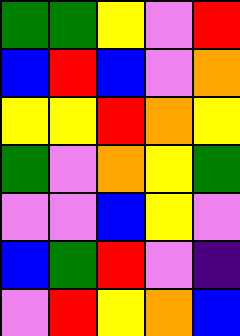[["green", "green", "yellow", "violet", "red"], ["blue", "red", "blue", "violet", "orange"], ["yellow", "yellow", "red", "orange", "yellow"], ["green", "violet", "orange", "yellow", "green"], ["violet", "violet", "blue", "yellow", "violet"], ["blue", "green", "red", "violet", "indigo"], ["violet", "red", "yellow", "orange", "blue"]]